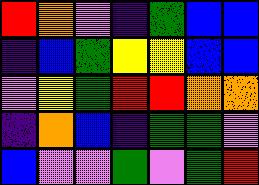[["red", "orange", "violet", "indigo", "green", "blue", "blue"], ["indigo", "blue", "green", "yellow", "yellow", "blue", "blue"], ["violet", "yellow", "green", "red", "red", "orange", "orange"], ["indigo", "orange", "blue", "indigo", "green", "green", "violet"], ["blue", "violet", "violet", "green", "violet", "green", "red"]]